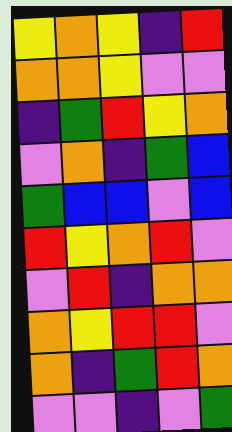[["yellow", "orange", "yellow", "indigo", "red"], ["orange", "orange", "yellow", "violet", "violet"], ["indigo", "green", "red", "yellow", "orange"], ["violet", "orange", "indigo", "green", "blue"], ["green", "blue", "blue", "violet", "blue"], ["red", "yellow", "orange", "red", "violet"], ["violet", "red", "indigo", "orange", "orange"], ["orange", "yellow", "red", "red", "violet"], ["orange", "indigo", "green", "red", "orange"], ["violet", "violet", "indigo", "violet", "green"]]